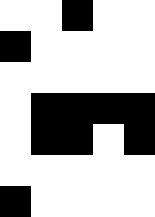[["white", "white", "black", "white", "white"], ["black", "white", "white", "white", "white"], ["white", "white", "white", "white", "white"], ["white", "black", "black", "black", "black"], ["white", "black", "black", "white", "black"], ["white", "white", "white", "white", "white"], ["black", "white", "white", "white", "white"]]